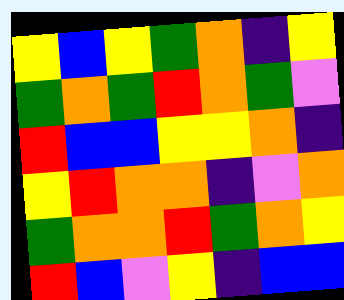[["yellow", "blue", "yellow", "green", "orange", "indigo", "yellow"], ["green", "orange", "green", "red", "orange", "green", "violet"], ["red", "blue", "blue", "yellow", "yellow", "orange", "indigo"], ["yellow", "red", "orange", "orange", "indigo", "violet", "orange"], ["green", "orange", "orange", "red", "green", "orange", "yellow"], ["red", "blue", "violet", "yellow", "indigo", "blue", "blue"]]